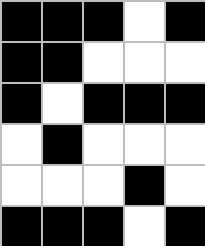[["black", "black", "black", "white", "black"], ["black", "black", "white", "white", "white"], ["black", "white", "black", "black", "black"], ["white", "black", "white", "white", "white"], ["white", "white", "white", "black", "white"], ["black", "black", "black", "white", "black"]]